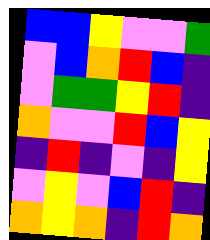[["blue", "blue", "yellow", "violet", "violet", "green"], ["violet", "blue", "orange", "red", "blue", "indigo"], ["violet", "green", "green", "yellow", "red", "indigo"], ["orange", "violet", "violet", "red", "blue", "yellow"], ["indigo", "red", "indigo", "violet", "indigo", "yellow"], ["violet", "yellow", "violet", "blue", "red", "indigo"], ["orange", "yellow", "orange", "indigo", "red", "orange"]]